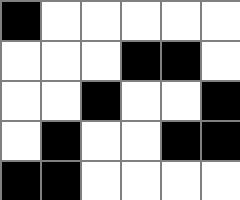[["black", "white", "white", "white", "white", "white"], ["white", "white", "white", "black", "black", "white"], ["white", "white", "black", "white", "white", "black"], ["white", "black", "white", "white", "black", "black"], ["black", "black", "white", "white", "white", "white"]]